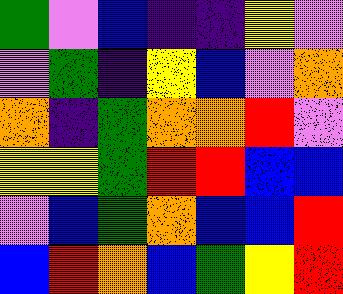[["green", "violet", "blue", "indigo", "indigo", "yellow", "violet"], ["violet", "green", "indigo", "yellow", "blue", "violet", "orange"], ["orange", "indigo", "green", "orange", "orange", "red", "violet"], ["yellow", "yellow", "green", "red", "red", "blue", "blue"], ["violet", "blue", "green", "orange", "blue", "blue", "red"], ["blue", "red", "orange", "blue", "green", "yellow", "red"]]